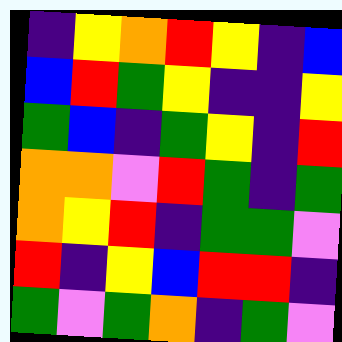[["indigo", "yellow", "orange", "red", "yellow", "indigo", "blue"], ["blue", "red", "green", "yellow", "indigo", "indigo", "yellow"], ["green", "blue", "indigo", "green", "yellow", "indigo", "red"], ["orange", "orange", "violet", "red", "green", "indigo", "green"], ["orange", "yellow", "red", "indigo", "green", "green", "violet"], ["red", "indigo", "yellow", "blue", "red", "red", "indigo"], ["green", "violet", "green", "orange", "indigo", "green", "violet"]]